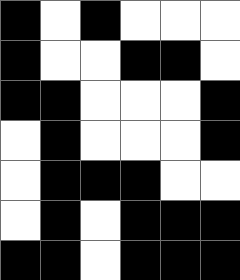[["black", "white", "black", "white", "white", "white"], ["black", "white", "white", "black", "black", "white"], ["black", "black", "white", "white", "white", "black"], ["white", "black", "white", "white", "white", "black"], ["white", "black", "black", "black", "white", "white"], ["white", "black", "white", "black", "black", "black"], ["black", "black", "white", "black", "black", "black"]]